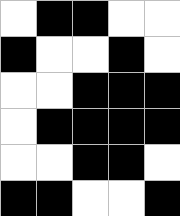[["white", "black", "black", "white", "white"], ["black", "white", "white", "black", "white"], ["white", "white", "black", "black", "black"], ["white", "black", "black", "black", "black"], ["white", "white", "black", "black", "white"], ["black", "black", "white", "white", "black"]]